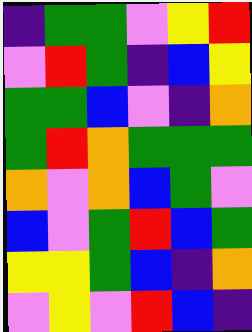[["indigo", "green", "green", "violet", "yellow", "red"], ["violet", "red", "green", "indigo", "blue", "yellow"], ["green", "green", "blue", "violet", "indigo", "orange"], ["green", "red", "orange", "green", "green", "green"], ["orange", "violet", "orange", "blue", "green", "violet"], ["blue", "violet", "green", "red", "blue", "green"], ["yellow", "yellow", "green", "blue", "indigo", "orange"], ["violet", "yellow", "violet", "red", "blue", "indigo"]]